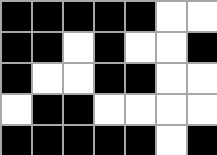[["black", "black", "black", "black", "black", "white", "white"], ["black", "black", "white", "black", "white", "white", "black"], ["black", "white", "white", "black", "black", "white", "white"], ["white", "black", "black", "white", "white", "white", "white"], ["black", "black", "black", "black", "black", "white", "black"]]